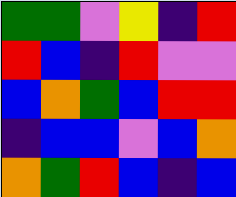[["green", "green", "violet", "yellow", "indigo", "red"], ["red", "blue", "indigo", "red", "violet", "violet"], ["blue", "orange", "green", "blue", "red", "red"], ["indigo", "blue", "blue", "violet", "blue", "orange"], ["orange", "green", "red", "blue", "indigo", "blue"]]